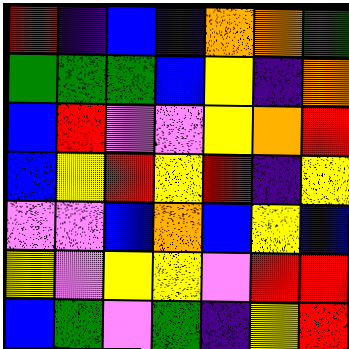[["red", "indigo", "blue", "indigo", "orange", "orange", "green"], ["green", "green", "green", "blue", "yellow", "indigo", "orange"], ["blue", "red", "violet", "violet", "yellow", "orange", "red"], ["blue", "yellow", "red", "yellow", "red", "indigo", "yellow"], ["violet", "violet", "blue", "orange", "blue", "yellow", "blue"], ["yellow", "violet", "yellow", "yellow", "violet", "red", "red"], ["blue", "green", "violet", "green", "indigo", "yellow", "red"]]